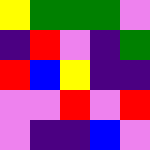[["yellow", "green", "green", "green", "violet"], ["indigo", "red", "violet", "indigo", "green"], ["red", "blue", "yellow", "indigo", "indigo"], ["violet", "violet", "red", "violet", "red"], ["violet", "indigo", "indigo", "blue", "violet"]]